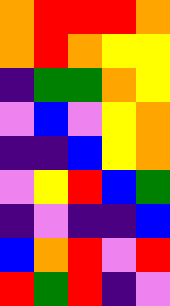[["orange", "red", "red", "red", "orange"], ["orange", "red", "orange", "yellow", "yellow"], ["indigo", "green", "green", "orange", "yellow"], ["violet", "blue", "violet", "yellow", "orange"], ["indigo", "indigo", "blue", "yellow", "orange"], ["violet", "yellow", "red", "blue", "green"], ["indigo", "violet", "indigo", "indigo", "blue"], ["blue", "orange", "red", "violet", "red"], ["red", "green", "red", "indigo", "violet"]]